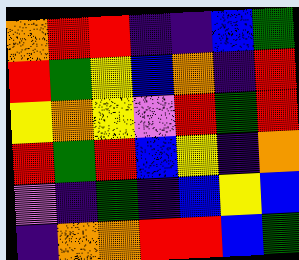[["orange", "red", "red", "indigo", "indigo", "blue", "green"], ["red", "green", "yellow", "blue", "orange", "indigo", "red"], ["yellow", "orange", "yellow", "violet", "red", "green", "red"], ["red", "green", "red", "blue", "yellow", "indigo", "orange"], ["violet", "indigo", "green", "indigo", "blue", "yellow", "blue"], ["indigo", "orange", "orange", "red", "red", "blue", "green"]]